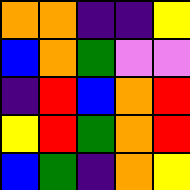[["orange", "orange", "indigo", "indigo", "yellow"], ["blue", "orange", "green", "violet", "violet"], ["indigo", "red", "blue", "orange", "red"], ["yellow", "red", "green", "orange", "red"], ["blue", "green", "indigo", "orange", "yellow"]]